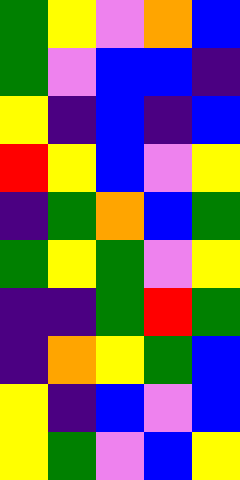[["green", "yellow", "violet", "orange", "blue"], ["green", "violet", "blue", "blue", "indigo"], ["yellow", "indigo", "blue", "indigo", "blue"], ["red", "yellow", "blue", "violet", "yellow"], ["indigo", "green", "orange", "blue", "green"], ["green", "yellow", "green", "violet", "yellow"], ["indigo", "indigo", "green", "red", "green"], ["indigo", "orange", "yellow", "green", "blue"], ["yellow", "indigo", "blue", "violet", "blue"], ["yellow", "green", "violet", "blue", "yellow"]]